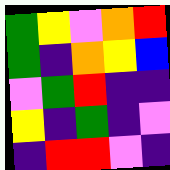[["green", "yellow", "violet", "orange", "red"], ["green", "indigo", "orange", "yellow", "blue"], ["violet", "green", "red", "indigo", "indigo"], ["yellow", "indigo", "green", "indigo", "violet"], ["indigo", "red", "red", "violet", "indigo"]]